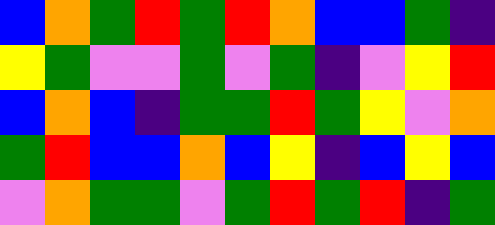[["blue", "orange", "green", "red", "green", "red", "orange", "blue", "blue", "green", "indigo"], ["yellow", "green", "violet", "violet", "green", "violet", "green", "indigo", "violet", "yellow", "red"], ["blue", "orange", "blue", "indigo", "green", "green", "red", "green", "yellow", "violet", "orange"], ["green", "red", "blue", "blue", "orange", "blue", "yellow", "indigo", "blue", "yellow", "blue"], ["violet", "orange", "green", "green", "violet", "green", "red", "green", "red", "indigo", "green"]]